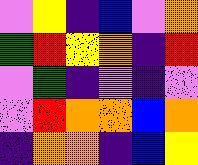[["violet", "yellow", "indigo", "blue", "violet", "orange"], ["green", "red", "yellow", "orange", "indigo", "red"], ["violet", "green", "indigo", "violet", "indigo", "violet"], ["violet", "red", "orange", "orange", "blue", "orange"], ["indigo", "orange", "orange", "indigo", "blue", "yellow"]]